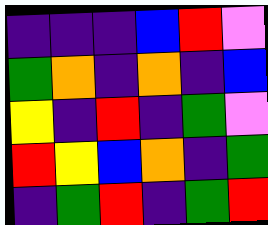[["indigo", "indigo", "indigo", "blue", "red", "violet"], ["green", "orange", "indigo", "orange", "indigo", "blue"], ["yellow", "indigo", "red", "indigo", "green", "violet"], ["red", "yellow", "blue", "orange", "indigo", "green"], ["indigo", "green", "red", "indigo", "green", "red"]]